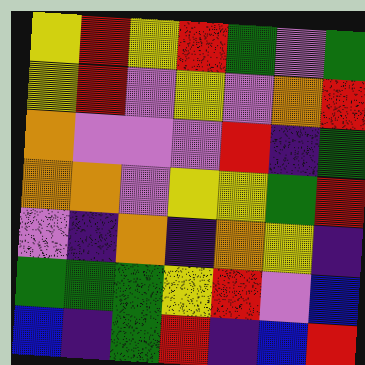[["yellow", "red", "yellow", "red", "green", "violet", "green"], ["yellow", "red", "violet", "yellow", "violet", "orange", "red"], ["orange", "violet", "violet", "violet", "red", "indigo", "green"], ["orange", "orange", "violet", "yellow", "yellow", "green", "red"], ["violet", "indigo", "orange", "indigo", "orange", "yellow", "indigo"], ["green", "green", "green", "yellow", "red", "violet", "blue"], ["blue", "indigo", "green", "red", "indigo", "blue", "red"]]